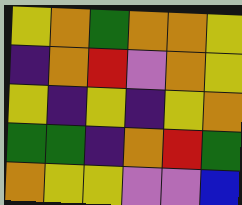[["yellow", "orange", "green", "orange", "orange", "yellow"], ["indigo", "orange", "red", "violet", "orange", "yellow"], ["yellow", "indigo", "yellow", "indigo", "yellow", "orange"], ["green", "green", "indigo", "orange", "red", "green"], ["orange", "yellow", "yellow", "violet", "violet", "blue"]]